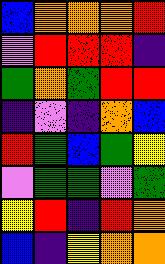[["blue", "orange", "orange", "orange", "red"], ["violet", "red", "red", "red", "indigo"], ["green", "orange", "green", "red", "red"], ["indigo", "violet", "indigo", "orange", "blue"], ["red", "green", "blue", "green", "yellow"], ["violet", "green", "green", "violet", "green"], ["yellow", "red", "indigo", "red", "orange"], ["blue", "indigo", "yellow", "orange", "orange"]]